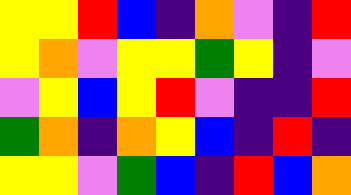[["yellow", "yellow", "red", "blue", "indigo", "orange", "violet", "indigo", "red"], ["yellow", "orange", "violet", "yellow", "yellow", "green", "yellow", "indigo", "violet"], ["violet", "yellow", "blue", "yellow", "red", "violet", "indigo", "indigo", "red"], ["green", "orange", "indigo", "orange", "yellow", "blue", "indigo", "red", "indigo"], ["yellow", "yellow", "violet", "green", "blue", "indigo", "red", "blue", "orange"]]